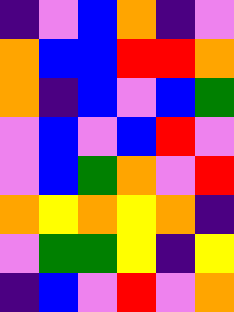[["indigo", "violet", "blue", "orange", "indigo", "violet"], ["orange", "blue", "blue", "red", "red", "orange"], ["orange", "indigo", "blue", "violet", "blue", "green"], ["violet", "blue", "violet", "blue", "red", "violet"], ["violet", "blue", "green", "orange", "violet", "red"], ["orange", "yellow", "orange", "yellow", "orange", "indigo"], ["violet", "green", "green", "yellow", "indigo", "yellow"], ["indigo", "blue", "violet", "red", "violet", "orange"]]